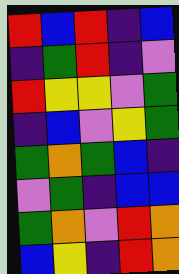[["red", "blue", "red", "indigo", "blue"], ["indigo", "green", "red", "indigo", "violet"], ["red", "yellow", "yellow", "violet", "green"], ["indigo", "blue", "violet", "yellow", "green"], ["green", "orange", "green", "blue", "indigo"], ["violet", "green", "indigo", "blue", "blue"], ["green", "orange", "violet", "red", "orange"], ["blue", "yellow", "indigo", "red", "orange"]]